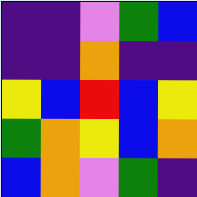[["indigo", "indigo", "violet", "green", "blue"], ["indigo", "indigo", "orange", "indigo", "indigo"], ["yellow", "blue", "red", "blue", "yellow"], ["green", "orange", "yellow", "blue", "orange"], ["blue", "orange", "violet", "green", "indigo"]]